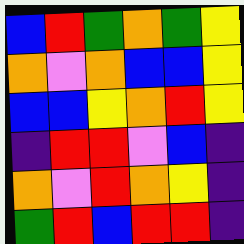[["blue", "red", "green", "orange", "green", "yellow"], ["orange", "violet", "orange", "blue", "blue", "yellow"], ["blue", "blue", "yellow", "orange", "red", "yellow"], ["indigo", "red", "red", "violet", "blue", "indigo"], ["orange", "violet", "red", "orange", "yellow", "indigo"], ["green", "red", "blue", "red", "red", "indigo"]]